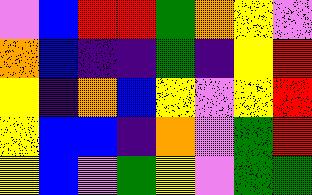[["violet", "blue", "red", "red", "green", "orange", "yellow", "violet"], ["orange", "blue", "indigo", "indigo", "green", "indigo", "yellow", "red"], ["yellow", "indigo", "orange", "blue", "yellow", "violet", "yellow", "red"], ["yellow", "blue", "blue", "indigo", "orange", "violet", "green", "red"], ["yellow", "blue", "violet", "green", "yellow", "violet", "green", "green"]]